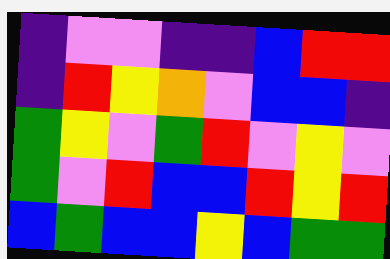[["indigo", "violet", "violet", "indigo", "indigo", "blue", "red", "red"], ["indigo", "red", "yellow", "orange", "violet", "blue", "blue", "indigo"], ["green", "yellow", "violet", "green", "red", "violet", "yellow", "violet"], ["green", "violet", "red", "blue", "blue", "red", "yellow", "red"], ["blue", "green", "blue", "blue", "yellow", "blue", "green", "green"]]